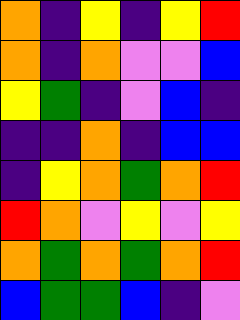[["orange", "indigo", "yellow", "indigo", "yellow", "red"], ["orange", "indigo", "orange", "violet", "violet", "blue"], ["yellow", "green", "indigo", "violet", "blue", "indigo"], ["indigo", "indigo", "orange", "indigo", "blue", "blue"], ["indigo", "yellow", "orange", "green", "orange", "red"], ["red", "orange", "violet", "yellow", "violet", "yellow"], ["orange", "green", "orange", "green", "orange", "red"], ["blue", "green", "green", "blue", "indigo", "violet"]]